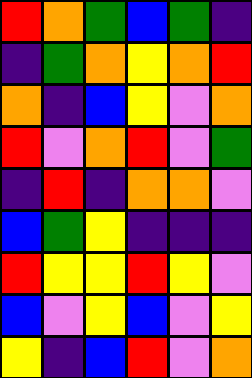[["red", "orange", "green", "blue", "green", "indigo"], ["indigo", "green", "orange", "yellow", "orange", "red"], ["orange", "indigo", "blue", "yellow", "violet", "orange"], ["red", "violet", "orange", "red", "violet", "green"], ["indigo", "red", "indigo", "orange", "orange", "violet"], ["blue", "green", "yellow", "indigo", "indigo", "indigo"], ["red", "yellow", "yellow", "red", "yellow", "violet"], ["blue", "violet", "yellow", "blue", "violet", "yellow"], ["yellow", "indigo", "blue", "red", "violet", "orange"]]